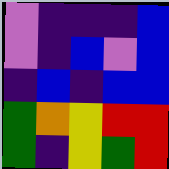[["violet", "indigo", "indigo", "indigo", "blue"], ["violet", "indigo", "blue", "violet", "blue"], ["indigo", "blue", "indigo", "blue", "blue"], ["green", "orange", "yellow", "red", "red"], ["green", "indigo", "yellow", "green", "red"]]